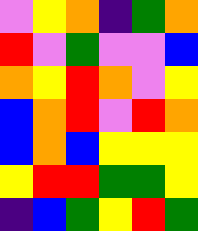[["violet", "yellow", "orange", "indigo", "green", "orange"], ["red", "violet", "green", "violet", "violet", "blue"], ["orange", "yellow", "red", "orange", "violet", "yellow"], ["blue", "orange", "red", "violet", "red", "orange"], ["blue", "orange", "blue", "yellow", "yellow", "yellow"], ["yellow", "red", "red", "green", "green", "yellow"], ["indigo", "blue", "green", "yellow", "red", "green"]]